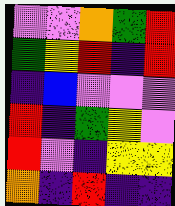[["violet", "violet", "orange", "green", "red"], ["green", "yellow", "red", "indigo", "red"], ["indigo", "blue", "violet", "violet", "violet"], ["red", "indigo", "green", "yellow", "violet"], ["red", "violet", "indigo", "yellow", "yellow"], ["orange", "indigo", "red", "indigo", "indigo"]]